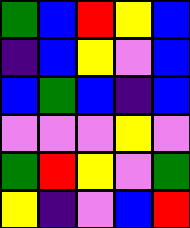[["green", "blue", "red", "yellow", "blue"], ["indigo", "blue", "yellow", "violet", "blue"], ["blue", "green", "blue", "indigo", "blue"], ["violet", "violet", "violet", "yellow", "violet"], ["green", "red", "yellow", "violet", "green"], ["yellow", "indigo", "violet", "blue", "red"]]